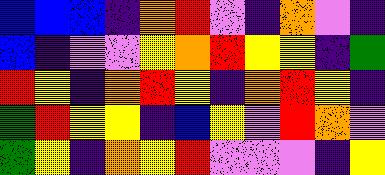[["blue", "blue", "blue", "indigo", "orange", "red", "violet", "indigo", "orange", "violet", "indigo"], ["blue", "indigo", "violet", "violet", "yellow", "orange", "red", "yellow", "yellow", "indigo", "green"], ["red", "yellow", "indigo", "orange", "red", "yellow", "indigo", "orange", "red", "yellow", "indigo"], ["green", "red", "yellow", "yellow", "indigo", "blue", "yellow", "violet", "red", "orange", "violet"], ["green", "yellow", "indigo", "orange", "yellow", "red", "violet", "violet", "violet", "indigo", "yellow"]]